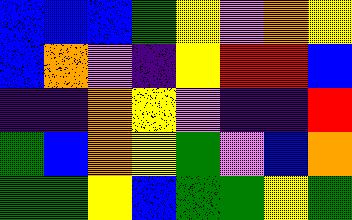[["blue", "blue", "blue", "green", "yellow", "violet", "orange", "yellow"], ["blue", "orange", "violet", "indigo", "yellow", "red", "red", "blue"], ["indigo", "indigo", "orange", "yellow", "violet", "indigo", "indigo", "red"], ["green", "blue", "orange", "yellow", "green", "violet", "blue", "orange"], ["green", "green", "yellow", "blue", "green", "green", "yellow", "green"]]